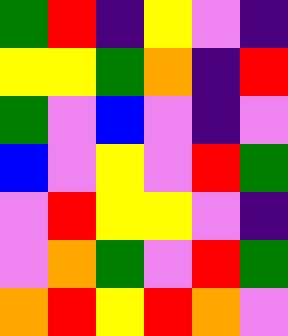[["green", "red", "indigo", "yellow", "violet", "indigo"], ["yellow", "yellow", "green", "orange", "indigo", "red"], ["green", "violet", "blue", "violet", "indigo", "violet"], ["blue", "violet", "yellow", "violet", "red", "green"], ["violet", "red", "yellow", "yellow", "violet", "indigo"], ["violet", "orange", "green", "violet", "red", "green"], ["orange", "red", "yellow", "red", "orange", "violet"]]